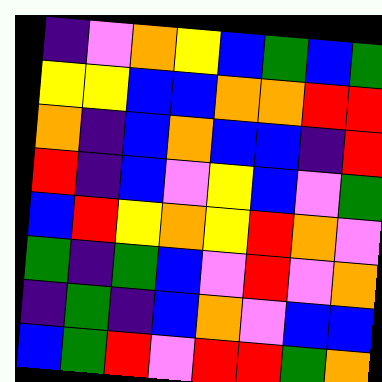[["indigo", "violet", "orange", "yellow", "blue", "green", "blue", "green"], ["yellow", "yellow", "blue", "blue", "orange", "orange", "red", "red"], ["orange", "indigo", "blue", "orange", "blue", "blue", "indigo", "red"], ["red", "indigo", "blue", "violet", "yellow", "blue", "violet", "green"], ["blue", "red", "yellow", "orange", "yellow", "red", "orange", "violet"], ["green", "indigo", "green", "blue", "violet", "red", "violet", "orange"], ["indigo", "green", "indigo", "blue", "orange", "violet", "blue", "blue"], ["blue", "green", "red", "violet", "red", "red", "green", "orange"]]